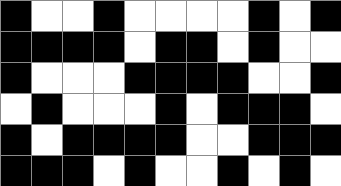[["black", "white", "white", "black", "white", "white", "white", "white", "black", "white", "black"], ["black", "black", "black", "black", "white", "black", "black", "white", "black", "white", "white"], ["black", "white", "white", "white", "black", "black", "black", "black", "white", "white", "black"], ["white", "black", "white", "white", "white", "black", "white", "black", "black", "black", "white"], ["black", "white", "black", "black", "black", "black", "white", "white", "black", "black", "black"], ["black", "black", "black", "white", "black", "white", "white", "black", "white", "black", "white"]]